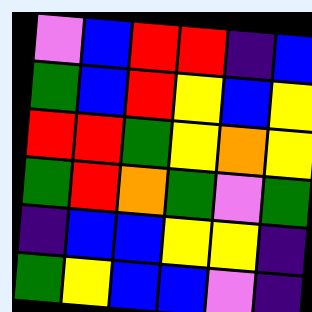[["violet", "blue", "red", "red", "indigo", "blue"], ["green", "blue", "red", "yellow", "blue", "yellow"], ["red", "red", "green", "yellow", "orange", "yellow"], ["green", "red", "orange", "green", "violet", "green"], ["indigo", "blue", "blue", "yellow", "yellow", "indigo"], ["green", "yellow", "blue", "blue", "violet", "indigo"]]